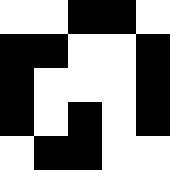[["white", "white", "black", "black", "white"], ["black", "black", "white", "white", "black"], ["black", "white", "white", "white", "black"], ["black", "white", "black", "white", "black"], ["white", "black", "black", "white", "white"]]